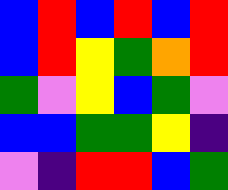[["blue", "red", "blue", "red", "blue", "red"], ["blue", "red", "yellow", "green", "orange", "red"], ["green", "violet", "yellow", "blue", "green", "violet"], ["blue", "blue", "green", "green", "yellow", "indigo"], ["violet", "indigo", "red", "red", "blue", "green"]]